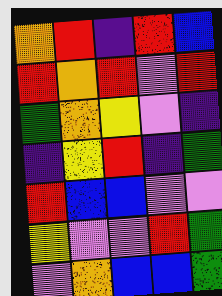[["orange", "red", "indigo", "red", "blue"], ["red", "orange", "red", "violet", "red"], ["green", "orange", "yellow", "violet", "indigo"], ["indigo", "yellow", "red", "indigo", "green"], ["red", "blue", "blue", "violet", "violet"], ["yellow", "violet", "violet", "red", "green"], ["violet", "orange", "blue", "blue", "green"]]